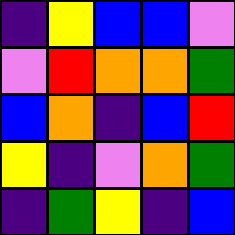[["indigo", "yellow", "blue", "blue", "violet"], ["violet", "red", "orange", "orange", "green"], ["blue", "orange", "indigo", "blue", "red"], ["yellow", "indigo", "violet", "orange", "green"], ["indigo", "green", "yellow", "indigo", "blue"]]